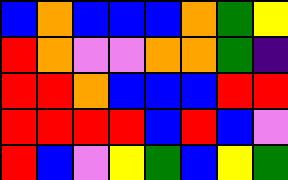[["blue", "orange", "blue", "blue", "blue", "orange", "green", "yellow"], ["red", "orange", "violet", "violet", "orange", "orange", "green", "indigo"], ["red", "red", "orange", "blue", "blue", "blue", "red", "red"], ["red", "red", "red", "red", "blue", "red", "blue", "violet"], ["red", "blue", "violet", "yellow", "green", "blue", "yellow", "green"]]